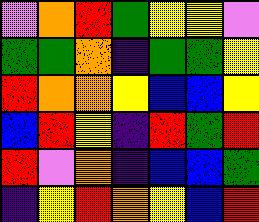[["violet", "orange", "red", "green", "yellow", "yellow", "violet"], ["green", "green", "orange", "indigo", "green", "green", "yellow"], ["red", "orange", "orange", "yellow", "blue", "blue", "yellow"], ["blue", "red", "yellow", "indigo", "red", "green", "red"], ["red", "violet", "orange", "indigo", "blue", "blue", "green"], ["indigo", "yellow", "red", "orange", "yellow", "blue", "red"]]